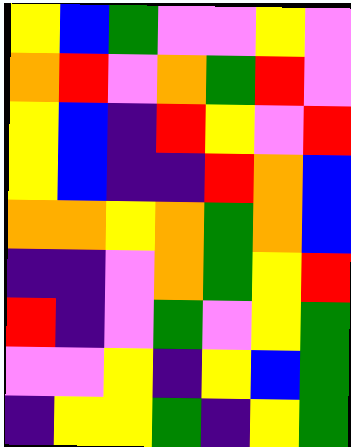[["yellow", "blue", "green", "violet", "violet", "yellow", "violet"], ["orange", "red", "violet", "orange", "green", "red", "violet"], ["yellow", "blue", "indigo", "red", "yellow", "violet", "red"], ["yellow", "blue", "indigo", "indigo", "red", "orange", "blue"], ["orange", "orange", "yellow", "orange", "green", "orange", "blue"], ["indigo", "indigo", "violet", "orange", "green", "yellow", "red"], ["red", "indigo", "violet", "green", "violet", "yellow", "green"], ["violet", "violet", "yellow", "indigo", "yellow", "blue", "green"], ["indigo", "yellow", "yellow", "green", "indigo", "yellow", "green"]]